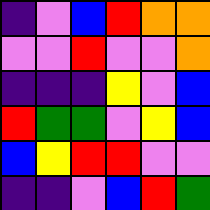[["indigo", "violet", "blue", "red", "orange", "orange"], ["violet", "violet", "red", "violet", "violet", "orange"], ["indigo", "indigo", "indigo", "yellow", "violet", "blue"], ["red", "green", "green", "violet", "yellow", "blue"], ["blue", "yellow", "red", "red", "violet", "violet"], ["indigo", "indigo", "violet", "blue", "red", "green"]]